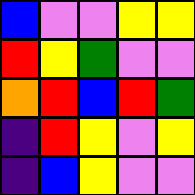[["blue", "violet", "violet", "yellow", "yellow"], ["red", "yellow", "green", "violet", "violet"], ["orange", "red", "blue", "red", "green"], ["indigo", "red", "yellow", "violet", "yellow"], ["indigo", "blue", "yellow", "violet", "violet"]]